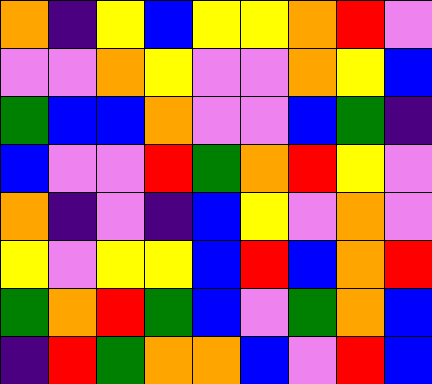[["orange", "indigo", "yellow", "blue", "yellow", "yellow", "orange", "red", "violet"], ["violet", "violet", "orange", "yellow", "violet", "violet", "orange", "yellow", "blue"], ["green", "blue", "blue", "orange", "violet", "violet", "blue", "green", "indigo"], ["blue", "violet", "violet", "red", "green", "orange", "red", "yellow", "violet"], ["orange", "indigo", "violet", "indigo", "blue", "yellow", "violet", "orange", "violet"], ["yellow", "violet", "yellow", "yellow", "blue", "red", "blue", "orange", "red"], ["green", "orange", "red", "green", "blue", "violet", "green", "orange", "blue"], ["indigo", "red", "green", "orange", "orange", "blue", "violet", "red", "blue"]]